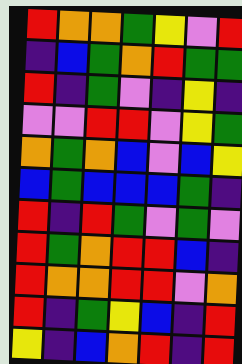[["red", "orange", "orange", "green", "yellow", "violet", "red"], ["indigo", "blue", "green", "orange", "red", "green", "green"], ["red", "indigo", "green", "violet", "indigo", "yellow", "indigo"], ["violet", "violet", "red", "red", "violet", "yellow", "green"], ["orange", "green", "orange", "blue", "violet", "blue", "yellow"], ["blue", "green", "blue", "blue", "blue", "green", "indigo"], ["red", "indigo", "red", "green", "violet", "green", "violet"], ["red", "green", "orange", "red", "red", "blue", "indigo"], ["red", "orange", "orange", "red", "red", "violet", "orange"], ["red", "indigo", "green", "yellow", "blue", "indigo", "red"], ["yellow", "indigo", "blue", "orange", "red", "indigo", "red"]]